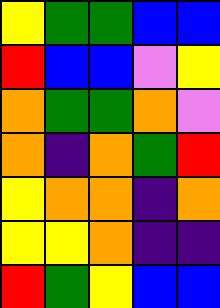[["yellow", "green", "green", "blue", "blue"], ["red", "blue", "blue", "violet", "yellow"], ["orange", "green", "green", "orange", "violet"], ["orange", "indigo", "orange", "green", "red"], ["yellow", "orange", "orange", "indigo", "orange"], ["yellow", "yellow", "orange", "indigo", "indigo"], ["red", "green", "yellow", "blue", "blue"]]